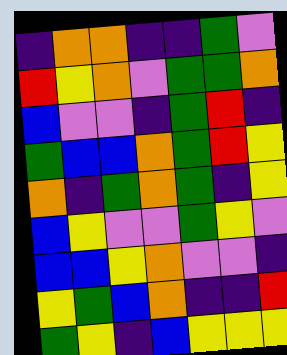[["indigo", "orange", "orange", "indigo", "indigo", "green", "violet"], ["red", "yellow", "orange", "violet", "green", "green", "orange"], ["blue", "violet", "violet", "indigo", "green", "red", "indigo"], ["green", "blue", "blue", "orange", "green", "red", "yellow"], ["orange", "indigo", "green", "orange", "green", "indigo", "yellow"], ["blue", "yellow", "violet", "violet", "green", "yellow", "violet"], ["blue", "blue", "yellow", "orange", "violet", "violet", "indigo"], ["yellow", "green", "blue", "orange", "indigo", "indigo", "red"], ["green", "yellow", "indigo", "blue", "yellow", "yellow", "yellow"]]